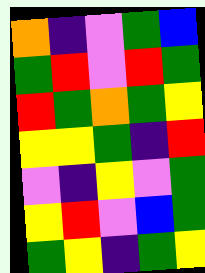[["orange", "indigo", "violet", "green", "blue"], ["green", "red", "violet", "red", "green"], ["red", "green", "orange", "green", "yellow"], ["yellow", "yellow", "green", "indigo", "red"], ["violet", "indigo", "yellow", "violet", "green"], ["yellow", "red", "violet", "blue", "green"], ["green", "yellow", "indigo", "green", "yellow"]]